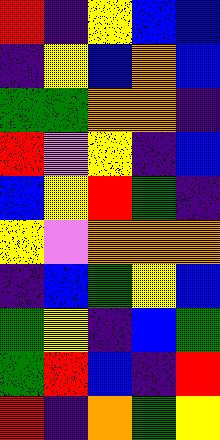[["red", "indigo", "yellow", "blue", "blue"], ["indigo", "yellow", "blue", "orange", "blue"], ["green", "green", "orange", "orange", "indigo"], ["red", "violet", "yellow", "indigo", "blue"], ["blue", "yellow", "red", "green", "indigo"], ["yellow", "violet", "orange", "orange", "orange"], ["indigo", "blue", "green", "yellow", "blue"], ["green", "yellow", "indigo", "blue", "green"], ["green", "red", "blue", "indigo", "red"], ["red", "indigo", "orange", "green", "yellow"]]